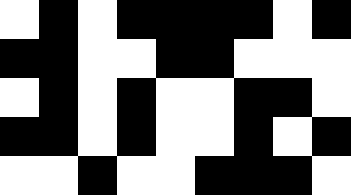[["white", "black", "white", "black", "black", "black", "black", "white", "black"], ["black", "black", "white", "white", "black", "black", "white", "white", "white"], ["white", "black", "white", "black", "white", "white", "black", "black", "white"], ["black", "black", "white", "black", "white", "white", "black", "white", "black"], ["white", "white", "black", "white", "white", "black", "black", "black", "white"]]